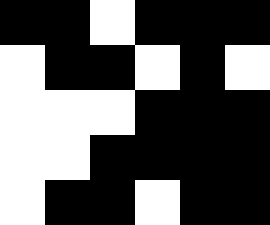[["black", "black", "white", "black", "black", "black"], ["white", "black", "black", "white", "black", "white"], ["white", "white", "white", "black", "black", "black"], ["white", "white", "black", "black", "black", "black"], ["white", "black", "black", "white", "black", "black"]]